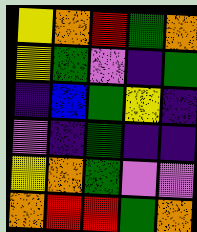[["yellow", "orange", "red", "green", "orange"], ["yellow", "green", "violet", "indigo", "green"], ["indigo", "blue", "green", "yellow", "indigo"], ["violet", "indigo", "green", "indigo", "indigo"], ["yellow", "orange", "green", "violet", "violet"], ["orange", "red", "red", "green", "orange"]]